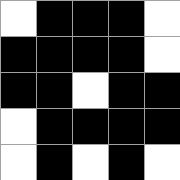[["white", "black", "black", "black", "white"], ["black", "black", "black", "black", "white"], ["black", "black", "white", "black", "black"], ["white", "black", "black", "black", "black"], ["white", "black", "white", "black", "white"]]